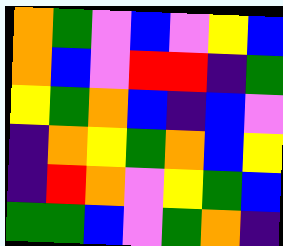[["orange", "green", "violet", "blue", "violet", "yellow", "blue"], ["orange", "blue", "violet", "red", "red", "indigo", "green"], ["yellow", "green", "orange", "blue", "indigo", "blue", "violet"], ["indigo", "orange", "yellow", "green", "orange", "blue", "yellow"], ["indigo", "red", "orange", "violet", "yellow", "green", "blue"], ["green", "green", "blue", "violet", "green", "orange", "indigo"]]